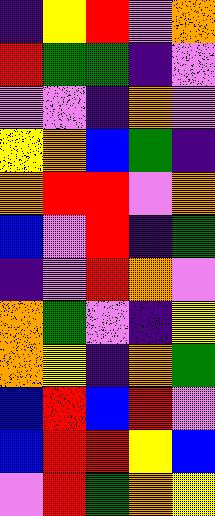[["indigo", "yellow", "red", "violet", "orange"], ["red", "green", "green", "indigo", "violet"], ["violet", "violet", "indigo", "orange", "violet"], ["yellow", "orange", "blue", "green", "indigo"], ["orange", "red", "red", "violet", "orange"], ["blue", "violet", "red", "indigo", "green"], ["indigo", "violet", "red", "orange", "violet"], ["orange", "green", "violet", "indigo", "yellow"], ["orange", "yellow", "indigo", "orange", "green"], ["blue", "red", "blue", "red", "violet"], ["blue", "red", "red", "yellow", "blue"], ["violet", "red", "green", "orange", "yellow"]]